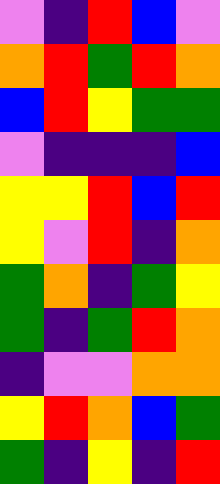[["violet", "indigo", "red", "blue", "violet"], ["orange", "red", "green", "red", "orange"], ["blue", "red", "yellow", "green", "green"], ["violet", "indigo", "indigo", "indigo", "blue"], ["yellow", "yellow", "red", "blue", "red"], ["yellow", "violet", "red", "indigo", "orange"], ["green", "orange", "indigo", "green", "yellow"], ["green", "indigo", "green", "red", "orange"], ["indigo", "violet", "violet", "orange", "orange"], ["yellow", "red", "orange", "blue", "green"], ["green", "indigo", "yellow", "indigo", "red"]]